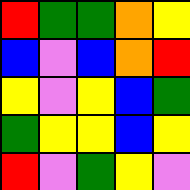[["red", "green", "green", "orange", "yellow"], ["blue", "violet", "blue", "orange", "red"], ["yellow", "violet", "yellow", "blue", "green"], ["green", "yellow", "yellow", "blue", "yellow"], ["red", "violet", "green", "yellow", "violet"]]